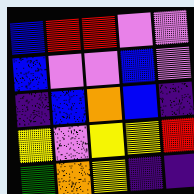[["blue", "red", "red", "violet", "violet"], ["blue", "violet", "violet", "blue", "violet"], ["indigo", "blue", "orange", "blue", "indigo"], ["yellow", "violet", "yellow", "yellow", "red"], ["green", "orange", "yellow", "indigo", "indigo"]]